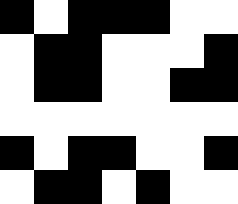[["black", "white", "black", "black", "black", "white", "white"], ["white", "black", "black", "white", "white", "white", "black"], ["white", "black", "black", "white", "white", "black", "black"], ["white", "white", "white", "white", "white", "white", "white"], ["black", "white", "black", "black", "white", "white", "black"], ["white", "black", "black", "white", "black", "white", "white"]]